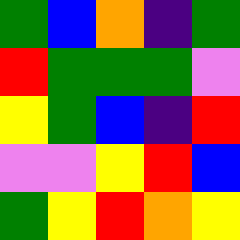[["green", "blue", "orange", "indigo", "green"], ["red", "green", "green", "green", "violet"], ["yellow", "green", "blue", "indigo", "red"], ["violet", "violet", "yellow", "red", "blue"], ["green", "yellow", "red", "orange", "yellow"]]